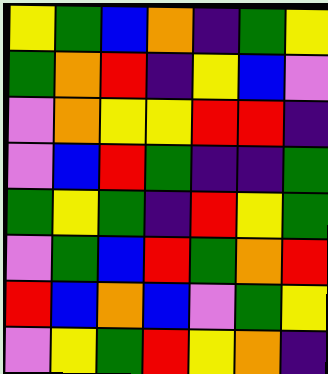[["yellow", "green", "blue", "orange", "indigo", "green", "yellow"], ["green", "orange", "red", "indigo", "yellow", "blue", "violet"], ["violet", "orange", "yellow", "yellow", "red", "red", "indigo"], ["violet", "blue", "red", "green", "indigo", "indigo", "green"], ["green", "yellow", "green", "indigo", "red", "yellow", "green"], ["violet", "green", "blue", "red", "green", "orange", "red"], ["red", "blue", "orange", "blue", "violet", "green", "yellow"], ["violet", "yellow", "green", "red", "yellow", "orange", "indigo"]]